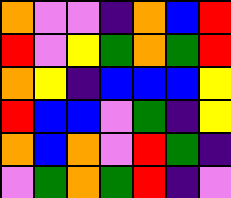[["orange", "violet", "violet", "indigo", "orange", "blue", "red"], ["red", "violet", "yellow", "green", "orange", "green", "red"], ["orange", "yellow", "indigo", "blue", "blue", "blue", "yellow"], ["red", "blue", "blue", "violet", "green", "indigo", "yellow"], ["orange", "blue", "orange", "violet", "red", "green", "indigo"], ["violet", "green", "orange", "green", "red", "indigo", "violet"]]